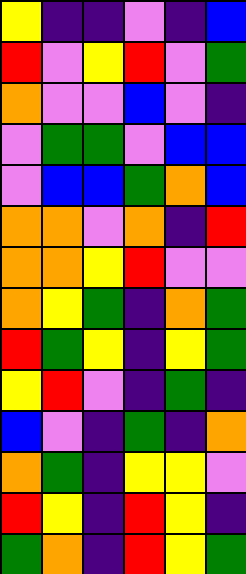[["yellow", "indigo", "indigo", "violet", "indigo", "blue"], ["red", "violet", "yellow", "red", "violet", "green"], ["orange", "violet", "violet", "blue", "violet", "indigo"], ["violet", "green", "green", "violet", "blue", "blue"], ["violet", "blue", "blue", "green", "orange", "blue"], ["orange", "orange", "violet", "orange", "indigo", "red"], ["orange", "orange", "yellow", "red", "violet", "violet"], ["orange", "yellow", "green", "indigo", "orange", "green"], ["red", "green", "yellow", "indigo", "yellow", "green"], ["yellow", "red", "violet", "indigo", "green", "indigo"], ["blue", "violet", "indigo", "green", "indigo", "orange"], ["orange", "green", "indigo", "yellow", "yellow", "violet"], ["red", "yellow", "indigo", "red", "yellow", "indigo"], ["green", "orange", "indigo", "red", "yellow", "green"]]